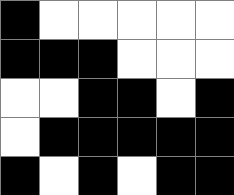[["black", "white", "white", "white", "white", "white"], ["black", "black", "black", "white", "white", "white"], ["white", "white", "black", "black", "white", "black"], ["white", "black", "black", "black", "black", "black"], ["black", "white", "black", "white", "black", "black"]]